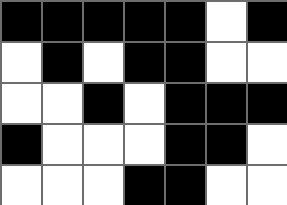[["black", "black", "black", "black", "black", "white", "black"], ["white", "black", "white", "black", "black", "white", "white"], ["white", "white", "black", "white", "black", "black", "black"], ["black", "white", "white", "white", "black", "black", "white"], ["white", "white", "white", "black", "black", "white", "white"]]